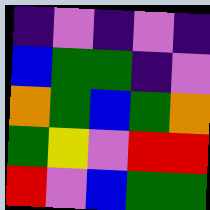[["indigo", "violet", "indigo", "violet", "indigo"], ["blue", "green", "green", "indigo", "violet"], ["orange", "green", "blue", "green", "orange"], ["green", "yellow", "violet", "red", "red"], ["red", "violet", "blue", "green", "green"]]